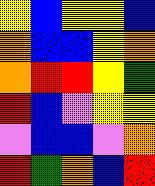[["yellow", "blue", "yellow", "yellow", "blue"], ["orange", "blue", "blue", "yellow", "orange"], ["orange", "red", "red", "yellow", "green"], ["red", "blue", "violet", "yellow", "yellow"], ["violet", "blue", "blue", "violet", "orange"], ["red", "green", "orange", "blue", "red"]]